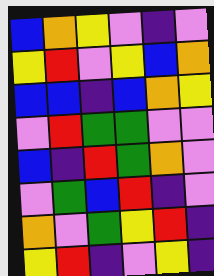[["blue", "orange", "yellow", "violet", "indigo", "violet"], ["yellow", "red", "violet", "yellow", "blue", "orange"], ["blue", "blue", "indigo", "blue", "orange", "yellow"], ["violet", "red", "green", "green", "violet", "violet"], ["blue", "indigo", "red", "green", "orange", "violet"], ["violet", "green", "blue", "red", "indigo", "violet"], ["orange", "violet", "green", "yellow", "red", "indigo"], ["yellow", "red", "indigo", "violet", "yellow", "indigo"]]